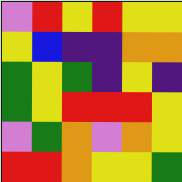[["violet", "red", "yellow", "red", "yellow", "yellow"], ["yellow", "blue", "indigo", "indigo", "orange", "orange"], ["green", "yellow", "green", "indigo", "yellow", "indigo"], ["green", "yellow", "red", "red", "red", "yellow"], ["violet", "green", "orange", "violet", "orange", "yellow"], ["red", "red", "orange", "yellow", "yellow", "green"]]